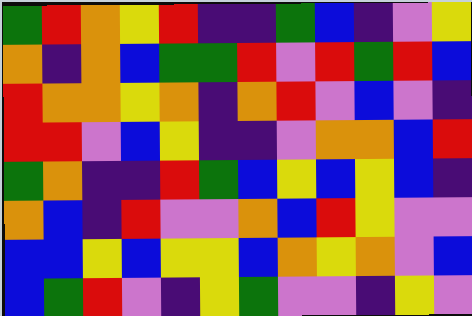[["green", "red", "orange", "yellow", "red", "indigo", "indigo", "green", "blue", "indigo", "violet", "yellow"], ["orange", "indigo", "orange", "blue", "green", "green", "red", "violet", "red", "green", "red", "blue"], ["red", "orange", "orange", "yellow", "orange", "indigo", "orange", "red", "violet", "blue", "violet", "indigo"], ["red", "red", "violet", "blue", "yellow", "indigo", "indigo", "violet", "orange", "orange", "blue", "red"], ["green", "orange", "indigo", "indigo", "red", "green", "blue", "yellow", "blue", "yellow", "blue", "indigo"], ["orange", "blue", "indigo", "red", "violet", "violet", "orange", "blue", "red", "yellow", "violet", "violet"], ["blue", "blue", "yellow", "blue", "yellow", "yellow", "blue", "orange", "yellow", "orange", "violet", "blue"], ["blue", "green", "red", "violet", "indigo", "yellow", "green", "violet", "violet", "indigo", "yellow", "violet"]]